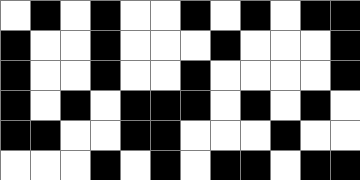[["white", "black", "white", "black", "white", "white", "black", "white", "black", "white", "black", "black"], ["black", "white", "white", "black", "white", "white", "white", "black", "white", "white", "white", "black"], ["black", "white", "white", "black", "white", "white", "black", "white", "white", "white", "white", "black"], ["black", "white", "black", "white", "black", "black", "black", "white", "black", "white", "black", "white"], ["black", "black", "white", "white", "black", "black", "white", "white", "white", "black", "white", "white"], ["white", "white", "white", "black", "white", "black", "white", "black", "black", "white", "black", "black"]]